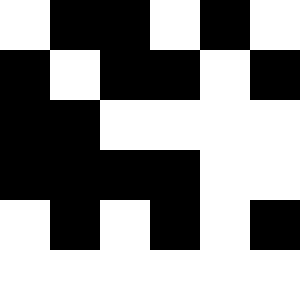[["white", "black", "black", "white", "black", "white"], ["black", "white", "black", "black", "white", "black"], ["black", "black", "white", "white", "white", "white"], ["black", "black", "black", "black", "white", "white"], ["white", "black", "white", "black", "white", "black"], ["white", "white", "white", "white", "white", "white"]]